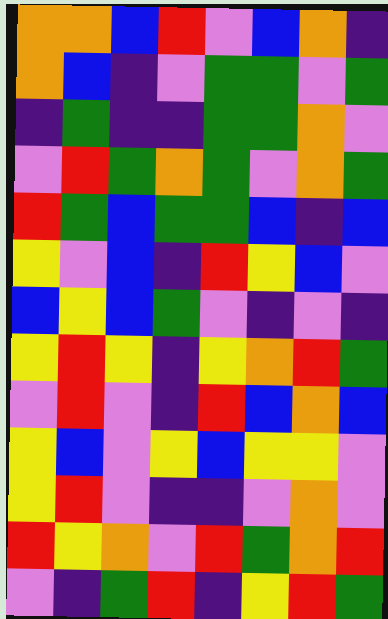[["orange", "orange", "blue", "red", "violet", "blue", "orange", "indigo"], ["orange", "blue", "indigo", "violet", "green", "green", "violet", "green"], ["indigo", "green", "indigo", "indigo", "green", "green", "orange", "violet"], ["violet", "red", "green", "orange", "green", "violet", "orange", "green"], ["red", "green", "blue", "green", "green", "blue", "indigo", "blue"], ["yellow", "violet", "blue", "indigo", "red", "yellow", "blue", "violet"], ["blue", "yellow", "blue", "green", "violet", "indigo", "violet", "indigo"], ["yellow", "red", "yellow", "indigo", "yellow", "orange", "red", "green"], ["violet", "red", "violet", "indigo", "red", "blue", "orange", "blue"], ["yellow", "blue", "violet", "yellow", "blue", "yellow", "yellow", "violet"], ["yellow", "red", "violet", "indigo", "indigo", "violet", "orange", "violet"], ["red", "yellow", "orange", "violet", "red", "green", "orange", "red"], ["violet", "indigo", "green", "red", "indigo", "yellow", "red", "green"]]